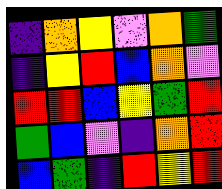[["indigo", "orange", "yellow", "violet", "orange", "green"], ["indigo", "yellow", "red", "blue", "orange", "violet"], ["red", "red", "blue", "yellow", "green", "red"], ["green", "blue", "violet", "indigo", "orange", "red"], ["blue", "green", "indigo", "red", "yellow", "red"]]